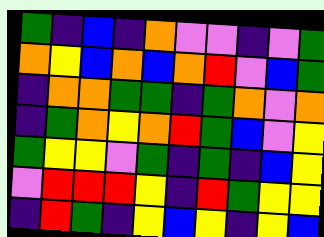[["green", "indigo", "blue", "indigo", "orange", "violet", "violet", "indigo", "violet", "green"], ["orange", "yellow", "blue", "orange", "blue", "orange", "red", "violet", "blue", "green"], ["indigo", "orange", "orange", "green", "green", "indigo", "green", "orange", "violet", "orange"], ["indigo", "green", "orange", "yellow", "orange", "red", "green", "blue", "violet", "yellow"], ["green", "yellow", "yellow", "violet", "green", "indigo", "green", "indigo", "blue", "yellow"], ["violet", "red", "red", "red", "yellow", "indigo", "red", "green", "yellow", "yellow"], ["indigo", "red", "green", "indigo", "yellow", "blue", "yellow", "indigo", "yellow", "blue"]]